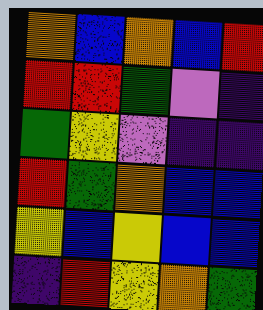[["orange", "blue", "orange", "blue", "red"], ["red", "red", "green", "violet", "indigo"], ["green", "yellow", "violet", "indigo", "indigo"], ["red", "green", "orange", "blue", "blue"], ["yellow", "blue", "yellow", "blue", "blue"], ["indigo", "red", "yellow", "orange", "green"]]